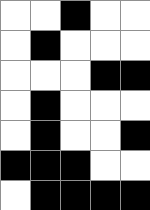[["white", "white", "black", "white", "white"], ["white", "black", "white", "white", "white"], ["white", "white", "white", "black", "black"], ["white", "black", "white", "white", "white"], ["white", "black", "white", "white", "black"], ["black", "black", "black", "white", "white"], ["white", "black", "black", "black", "black"]]